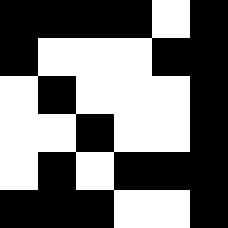[["black", "black", "black", "black", "white", "black"], ["black", "white", "white", "white", "black", "black"], ["white", "black", "white", "white", "white", "black"], ["white", "white", "black", "white", "white", "black"], ["white", "black", "white", "black", "black", "black"], ["black", "black", "black", "white", "white", "black"]]